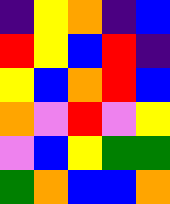[["indigo", "yellow", "orange", "indigo", "blue"], ["red", "yellow", "blue", "red", "indigo"], ["yellow", "blue", "orange", "red", "blue"], ["orange", "violet", "red", "violet", "yellow"], ["violet", "blue", "yellow", "green", "green"], ["green", "orange", "blue", "blue", "orange"]]